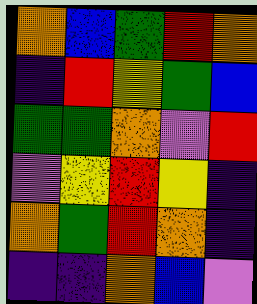[["orange", "blue", "green", "red", "orange"], ["indigo", "red", "yellow", "green", "blue"], ["green", "green", "orange", "violet", "red"], ["violet", "yellow", "red", "yellow", "indigo"], ["orange", "green", "red", "orange", "indigo"], ["indigo", "indigo", "orange", "blue", "violet"]]